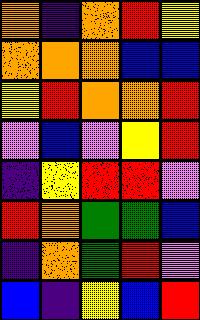[["orange", "indigo", "orange", "red", "yellow"], ["orange", "orange", "orange", "blue", "blue"], ["yellow", "red", "orange", "orange", "red"], ["violet", "blue", "violet", "yellow", "red"], ["indigo", "yellow", "red", "red", "violet"], ["red", "orange", "green", "green", "blue"], ["indigo", "orange", "green", "red", "violet"], ["blue", "indigo", "yellow", "blue", "red"]]